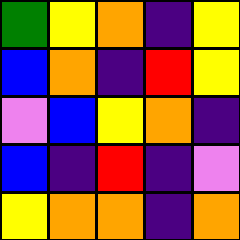[["green", "yellow", "orange", "indigo", "yellow"], ["blue", "orange", "indigo", "red", "yellow"], ["violet", "blue", "yellow", "orange", "indigo"], ["blue", "indigo", "red", "indigo", "violet"], ["yellow", "orange", "orange", "indigo", "orange"]]